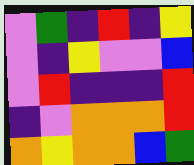[["violet", "green", "indigo", "red", "indigo", "yellow"], ["violet", "indigo", "yellow", "violet", "violet", "blue"], ["violet", "red", "indigo", "indigo", "indigo", "red"], ["indigo", "violet", "orange", "orange", "orange", "red"], ["orange", "yellow", "orange", "orange", "blue", "green"]]